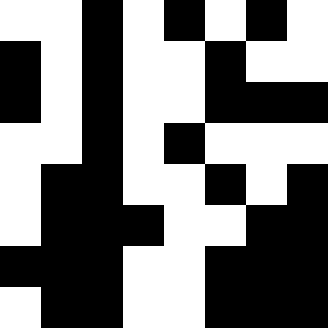[["white", "white", "black", "white", "black", "white", "black", "white"], ["black", "white", "black", "white", "white", "black", "white", "white"], ["black", "white", "black", "white", "white", "black", "black", "black"], ["white", "white", "black", "white", "black", "white", "white", "white"], ["white", "black", "black", "white", "white", "black", "white", "black"], ["white", "black", "black", "black", "white", "white", "black", "black"], ["black", "black", "black", "white", "white", "black", "black", "black"], ["white", "black", "black", "white", "white", "black", "black", "black"]]